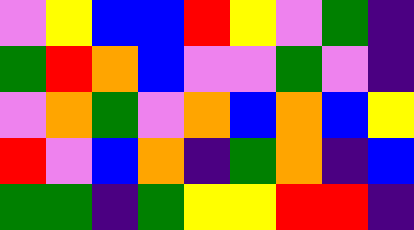[["violet", "yellow", "blue", "blue", "red", "yellow", "violet", "green", "indigo"], ["green", "red", "orange", "blue", "violet", "violet", "green", "violet", "indigo"], ["violet", "orange", "green", "violet", "orange", "blue", "orange", "blue", "yellow"], ["red", "violet", "blue", "orange", "indigo", "green", "orange", "indigo", "blue"], ["green", "green", "indigo", "green", "yellow", "yellow", "red", "red", "indigo"]]